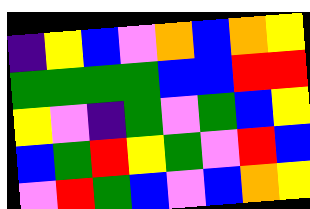[["indigo", "yellow", "blue", "violet", "orange", "blue", "orange", "yellow"], ["green", "green", "green", "green", "blue", "blue", "red", "red"], ["yellow", "violet", "indigo", "green", "violet", "green", "blue", "yellow"], ["blue", "green", "red", "yellow", "green", "violet", "red", "blue"], ["violet", "red", "green", "blue", "violet", "blue", "orange", "yellow"]]